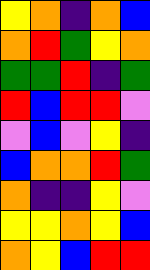[["yellow", "orange", "indigo", "orange", "blue"], ["orange", "red", "green", "yellow", "orange"], ["green", "green", "red", "indigo", "green"], ["red", "blue", "red", "red", "violet"], ["violet", "blue", "violet", "yellow", "indigo"], ["blue", "orange", "orange", "red", "green"], ["orange", "indigo", "indigo", "yellow", "violet"], ["yellow", "yellow", "orange", "yellow", "blue"], ["orange", "yellow", "blue", "red", "red"]]